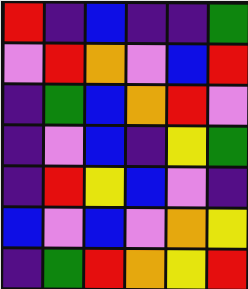[["red", "indigo", "blue", "indigo", "indigo", "green"], ["violet", "red", "orange", "violet", "blue", "red"], ["indigo", "green", "blue", "orange", "red", "violet"], ["indigo", "violet", "blue", "indigo", "yellow", "green"], ["indigo", "red", "yellow", "blue", "violet", "indigo"], ["blue", "violet", "blue", "violet", "orange", "yellow"], ["indigo", "green", "red", "orange", "yellow", "red"]]